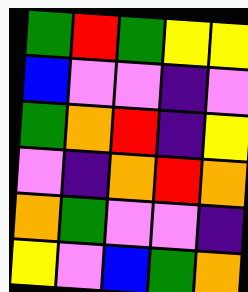[["green", "red", "green", "yellow", "yellow"], ["blue", "violet", "violet", "indigo", "violet"], ["green", "orange", "red", "indigo", "yellow"], ["violet", "indigo", "orange", "red", "orange"], ["orange", "green", "violet", "violet", "indigo"], ["yellow", "violet", "blue", "green", "orange"]]